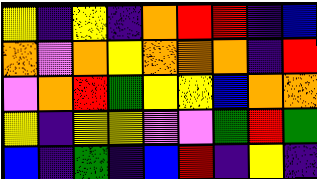[["yellow", "indigo", "yellow", "indigo", "orange", "red", "red", "indigo", "blue"], ["orange", "violet", "orange", "yellow", "orange", "orange", "orange", "indigo", "red"], ["violet", "orange", "red", "green", "yellow", "yellow", "blue", "orange", "orange"], ["yellow", "indigo", "yellow", "yellow", "violet", "violet", "green", "red", "green"], ["blue", "indigo", "green", "indigo", "blue", "red", "indigo", "yellow", "indigo"]]